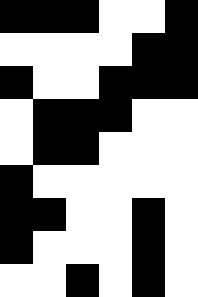[["black", "black", "black", "white", "white", "black"], ["white", "white", "white", "white", "black", "black"], ["black", "white", "white", "black", "black", "black"], ["white", "black", "black", "black", "white", "white"], ["white", "black", "black", "white", "white", "white"], ["black", "white", "white", "white", "white", "white"], ["black", "black", "white", "white", "black", "white"], ["black", "white", "white", "white", "black", "white"], ["white", "white", "black", "white", "black", "white"]]